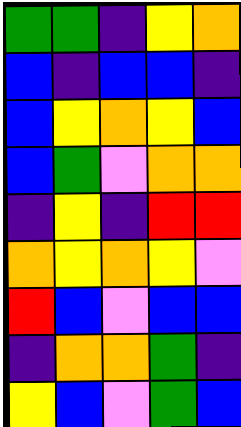[["green", "green", "indigo", "yellow", "orange"], ["blue", "indigo", "blue", "blue", "indigo"], ["blue", "yellow", "orange", "yellow", "blue"], ["blue", "green", "violet", "orange", "orange"], ["indigo", "yellow", "indigo", "red", "red"], ["orange", "yellow", "orange", "yellow", "violet"], ["red", "blue", "violet", "blue", "blue"], ["indigo", "orange", "orange", "green", "indigo"], ["yellow", "blue", "violet", "green", "blue"]]